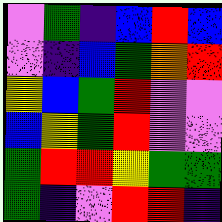[["violet", "green", "indigo", "blue", "red", "blue"], ["violet", "indigo", "blue", "green", "orange", "red"], ["yellow", "blue", "green", "red", "violet", "violet"], ["blue", "yellow", "green", "red", "violet", "violet"], ["green", "red", "red", "yellow", "green", "green"], ["green", "indigo", "violet", "red", "red", "indigo"]]